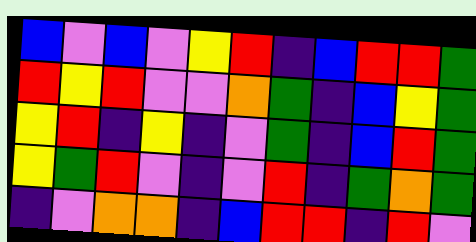[["blue", "violet", "blue", "violet", "yellow", "red", "indigo", "blue", "red", "red", "green"], ["red", "yellow", "red", "violet", "violet", "orange", "green", "indigo", "blue", "yellow", "green"], ["yellow", "red", "indigo", "yellow", "indigo", "violet", "green", "indigo", "blue", "red", "green"], ["yellow", "green", "red", "violet", "indigo", "violet", "red", "indigo", "green", "orange", "green"], ["indigo", "violet", "orange", "orange", "indigo", "blue", "red", "red", "indigo", "red", "violet"]]